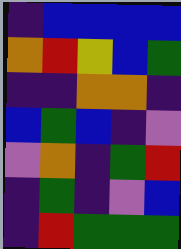[["indigo", "blue", "blue", "blue", "blue"], ["orange", "red", "yellow", "blue", "green"], ["indigo", "indigo", "orange", "orange", "indigo"], ["blue", "green", "blue", "indigo", "violet"], ["violet", "orange", "indigo", "green", "red"], ["indigo", "green", "indigo", "violet", "blue"], ["indigo", "red", "green", "green", "green"]]